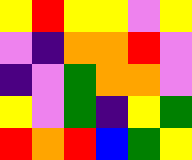[["yellow", "red", "yellow", "yellow", "violet", "yellow"], ["violet", "indigo", "orange", "orange", "red", "violet"], ["indigo", "violet", "green", "orange", "orange", "violet"], ["yellow", "violet", "green", "indigo", "yellow", "green"], ["red", "orange", "red", "blue", "green", "yellow"]]